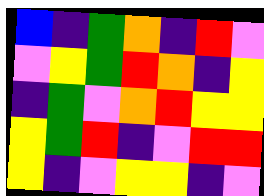[["blue", "indigo", "green", "orange", "indigo", "red", "violet"], ["violet", "yellow", "green", "red", "orange", "indigo", "yellow"], ["indigo", "green", "violet", "orange", "red", "yellow", "yellow"], ["yellow", "green", "red", "indigo", "violet", "red", "red"], ["yellow", "indigo", "violet", "yellow", "yellow", "indigo", "violet"]]